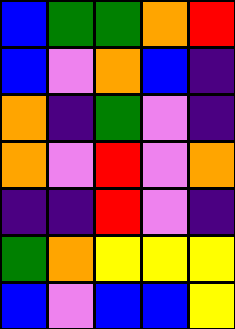[["blue", "green", "green", "orange", "red"], ["blue", "violet", "orange", "blue", "indigo"], ["orange", "indigo", "green", "violet", "indigo"], ["orange", "violet", "red", "violet", "orange"], ["indigo", "indigo", "red", "violet", "indigo"], ["green", "orange", "yellow", "yellow", "yellow"], ["blue", "violet", "blue", "blue", "yellow"]]